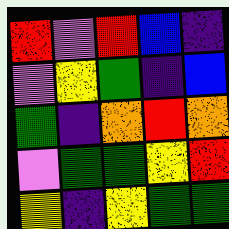[["red", "violet", "red", "blue", "indigo"], ["violet", "yellow", "green", "indigo", "blue"], ["green", "indigo", "orange", "red", "orange"], ["violet", "green", "green", "yellow", "red"], ["yellow", "indigo", "yellow", "green", "green"]]